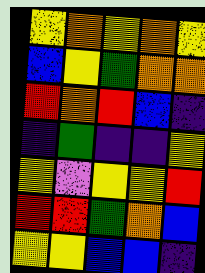[["yellow", "orange", "yellow", "orange", "yellow"], ["blue", "yellow", "green", "orange", "orange"], ["red", "orange", "red", "blue", "indigo"], ["indigo", "green", "indigo", "indigo", "yellow"], ["yellow", "violet", "yellow", "yellow", "red"], ["red", "red", "green", "orange", "blue"], ["yellow", "yellow", "blue", "blue", "indigo"]]